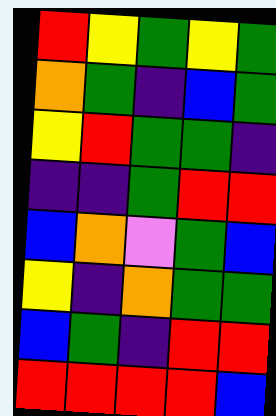[["red", "yellow", "green", "yellow", "green"], ["orange", "green", "indigo", "blue", "green"], ["yellow", "red", "green", "green", "indigo"], ["indigo", "indigo", "green", "red", "red"], ["blue", "orange", "violet", "green", "blue"], ["yellow", "indigo", "orange", "green", "green"], ["blue", "green", "indigo", "red", "red"], ["red", "red", "red", "red", "blue"]]